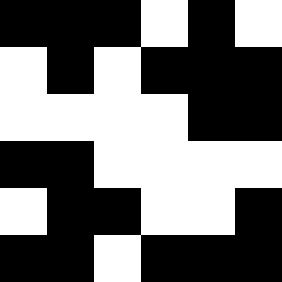[["black", "black", "black", "white", "black", "white"], ["white", "black", "white", "black", "black", "black"], ["white", "white", "white", "white", "black", "black"], ["black", "black", "white", "white", "white", "white"], ["white", "black", "black", "white", "white", "black"], ["black", "black", "white", "black", "black", "black"]]